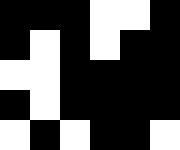[["black", "black", "black", "white", "white", "black"], ["black", "white", "black", "white", "black", "black"], ["white", "white", "black", "black", "black", "black"], ["black", "white", "black", "black", "black", "black"], ["white", "black", "white", "black", "black", "white"]]